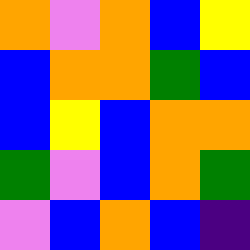[["orange", "violet", "orange", "blue", "yellow"], ["blue", "orange", "orange", "green", "blue"], ["blue", "yellow", "blue", "orange", "orange"], ["green", "violet", "blue", "orange", "green"], ["violet", "blue", "orange", "blue", "indigo"]]